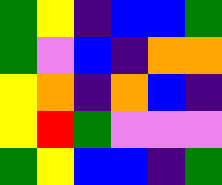[["green", "yellow", "indigo", "blue", "blue", "green"], ["green", "violet", "blue", "indigo", "orange", "orange"], ["yellow", "orange", "indigo", "orange", "blue", "indigo"], ["yellow", "red", "green", "violet", "violet", "violet"], ["green", "yellow", "blue", "blue", "indigo", "green"]]